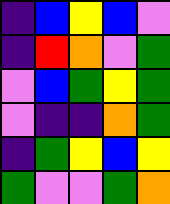[["indigo", "blue", "yellow", "blue", "violet"], ["indigo", "red", "orange", "violet", "green"], ["violet", "blue", "green", "yellow", "green"], ["violet", "indigo", "indigo", "orange", "green"], ["indigo", "green", "yellow", "blue", "yellow"], ["green", "violet", "violet", "green", "orange"]]